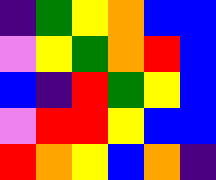[["indigo", "green", "yellow", "orange", "blue", "blue"], ["violet", "yellow", "green", "orange", "red", "blue"], ["blue", "indigo", "red", "green", "yellow", "blue"], ["violet", "red", "red", "yellow", "blue", "blue"], ["red", "orange", "yellow", "blue", "orange", "indigo"]]